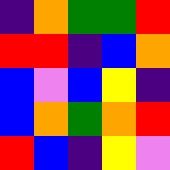[["indigo", "orange", "green", "green", "red"], ["red", "red", "indigo", "blue", "orange"], ["blue", "violet", "blue", "yellow", "indigo"], ["blue", "orange", "green", "orange", "red"], ["red", "blue", "indigo", "yellow", "violet"]]